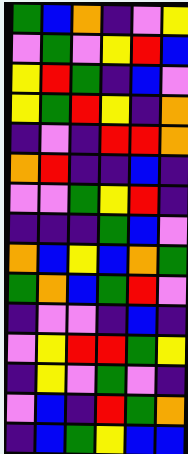[["green", "blue", "orange", "indigo", "violet", "yellow"], ["violet", "green", "violet", "yellow", "red", "blue"], ["yellow", "red", "green", "indigo", "blue", "violet"], ["yellow", "green", "red", "yellow", "indigo", "orange"], ["indigo", "violet", "indigo", "red", "red", "orange"], ["orange", "red", "indigo", "indigo", "blue", "indigo"], ["violet", "violet", "green", "yellow", "red", "indigo"], ["indigo", "indigo", "indigo", "green", "blue", "violet"], ["orange", "blue", "yellow", "blue", "orange", "green"], ["green", "orange", "blue", "green", "red", "violet"], ["indigo", "violet", "violet", "indigo", "blue", "indigo"], ["violet", "yellow", "red", "red", "green", "yellow"], ["indigo", "yellow", "violet", "green", "violet", "indigo"], ["violet", "blue", "indigo", "red", "green", "orange"], ["indigo", "blue", "green", "yellow", "blue", "blue"]]